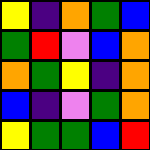[["yellow", "indigo", "orange", "green", "blue"], ["green", "red", "violet", "blue", "orange"], ["orange", "green", "yellow", "indigo", "orange"], ["blue", "indigo", "violet", "green", "orange"], ["yellow", "green", "green", "blue", "red"]]